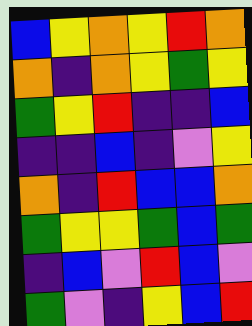[["blue", "yellow", "orange", "yellow", "red", "orange"], ["orange", "indigo", "orange", "yellow", "green", "yellow"], ["green", "yellow", "red", "indigo", "indigo", "blue"], ["indigo", "indigo", "blue", "indigo", "violet", "yellow"], ["orange", "indigo", "red", "blue", "blue", "orange"], ["green", "yellow", "yellow", "green", "blue", "green"], ["indigo", "blue", "violet", "red", "blue", "violet"], ["green", "violet", "indigo", "yellow", "blue", "red"]]